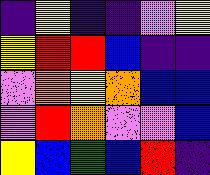[["indigo", "yellow", "indigo", "indigo", "violet", "yellow"], ["yellow", "red", "red", "blue", "indigo", "indigo"], ["violet", "orange", "yellow", "orange", "blue", "blue"], ["violet", "red", "orange", "violet", "violet", "blue"], ["yellow", "blue", "green", "blue", "red", "indigo"]]